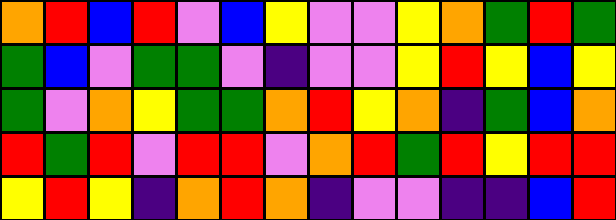[["orange", "red", "blue", "red", "violet", "blue", "yellow", "violet", "violet", "yellow", "orange", "green", "red", "green"], ["green", "blue", "violet", "green", "green", "violet", "indigo", "violet", "violet", "yellow", "red", "yellow", "blue", "yellow"], ["green", "violet", "orange", "yellow", "green", "green", "orange", "red", "yellow", "orange", "indigo", "green", "blue", "orange"], ["red", "green", "red", "violet", "red", "red", "violet", "orange", "red", "green", "red", "yellow", "red", "red"], ["yellow", "red", "yellow", "indigo", "orange", "red", "orange", "indigo", "violet", "violet", "indigo", "indigo", "blue", "red"]]